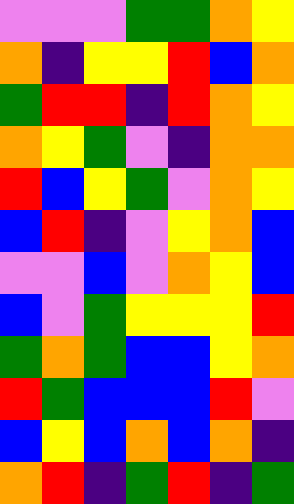[["violet", "violet", "violet", "green", "green", "orange", "yellow"], ["orange", "indigo", "yellow", "yellow", "red", "blue", "orange"], ["green", "red", "red", "indigo", "red", "orange", "yellow"], ["orange", "yellow", "green", "violet", "indigo", "orange", "orange"], ["red", "blue", "yellow", "green", "violet", "orange", "yellow"], ["blue", "red", "indigo", "violet", "yellow", "orange", "blue"], ["violet", "violet", "blue", "violet", "orange", "yellow", "blue"], ["blue", "violet", "green", "yellow", "yellow", "yellow", "red"], ["green", "orange", "green", "blue", "blue", "yellow", "orange"], ["red", "green", "blue", "blue", "blue", "red", "violet"], ["blue", "yellow", "blue", "orange", "blue", "orange", "indigo"], ["orange", "red", "indigo", "green", "red", "indigo", "green"]]